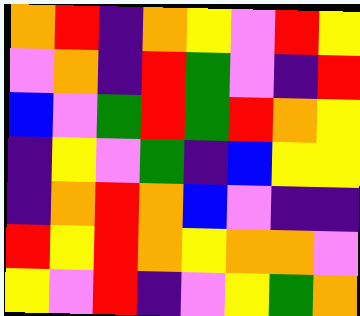[["orange", "red", "indigo", "orange", "yellow", "violet", "red", "yellow"], ["violet", "orange", "indigo", "red", "green", "violet", "indigo", "red"], ["blue", "violet", "green", "red", "green", "red", "orange", "yellow"], ["indigo", "yellow", "violet", "green", "indigo", "blue", "yellow", "yellow"], ["indigo", "orange", "red", "orange", "blue", "violet", "indigo", "indigo"], ["red", "yellow", "red", "orange", "yellow", "orange", "orange", "violet"], ["yellow", "violet", "red", "indigo", "violet", "yellow", "green", "orange"]]